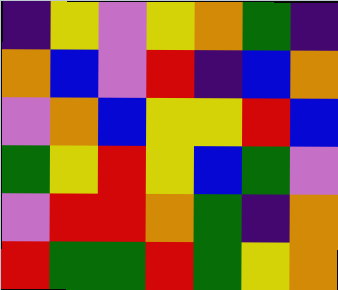[["indigo", "yellow", "violet", "yellow", "orange", "green", "indigo"], ["orange", "blue", "violet", "red", "indigo", "blue", "orange"], ["violet", "orange", "blue", "yellow", "yellow", "red", "blue"], ["green", "yellow", "red", "yellow", "blue", "green", "violet"], ["violet", "red", "red", "orange", "green", "indigo", "orange"], ["red", "green", "green", "red", "green", "yellow", "orange"]]